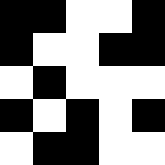[["black", "black", "white", "white", "black"], ["black", "white", "white", "black", "black"], ["white", "black", "white", "white", "white"], ["black", "white", "black", "white", "black"], ["white", "black", "black", "white", "white"]]